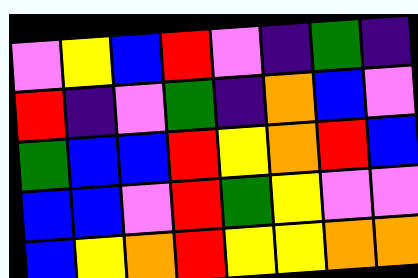[["violet", "yellow", "blue", "red", "violet", "indigo", "green", "indigo"], ["red", "indigo", "violet", "green", "indigo", "orange", "blue", "violet"], ["green", "blue", "blue", "red", "yellow", "orange", "red", "blue"], ["blue", "blue", "violet", "red", "green", "yellow", "violet", "violet"], ["blue", "yellow", "orange", "red", "yellow", "yellow", "orange", "orange"]]